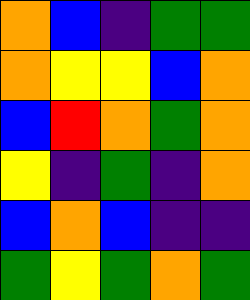[["orange", "blue", "indigo", "green", "green"], ["orange", "yellow", "yellow", "blue", "orange"], ["blue", "red", "orange", "green", "orange"], ["yellow", "indigo", "green", "indigo", "orange"], ["blue", "orange", "blue", "indigo", "indigo"], ["green", "yellow", "green", "orange", "green"]]